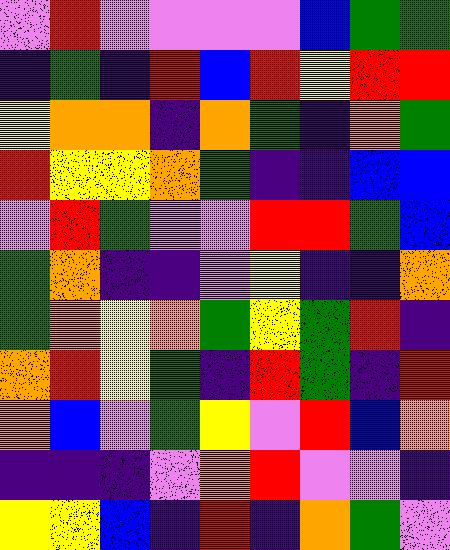[["violet", "red", "violet", "violet", "violet", "violet", "blue", "green", "green"], ["indigo", "green", "indigo", "red", "blue", "red", "yellow", "red", "red"], ["yellow", "orange", "orange", "indigo", "orange", "green", "indigo", "orange", "green"], ["red", "yellow", "yellow", "orange", "green", "indigo", "indigo", "blue", "blue"], ["violet", "red", "green", "violet", "violet", "red", "red", "green", "blue"], ["green", "orange", "indigo", "indigo", "violet", "yellow", "indigo", "indigo", "orange"], ["green", "orange", "yellow", "orange", "green", "yellow", "green", "red", "indigo"], ["orange", "red", "yellow", "green", "indigo", "red", "green", "indigo", "red"], ["orange", "blue", "violet", "green", "yellow", "violet", "red", "blue", "orange"], ["indigo", "indigo", "indigo", "violet", "orange", "red", "violet", "violet", "indigo"], ["yellow", "yellow", "blue", "indigo", "red", "indigo", "orange", "green", "violet"]]